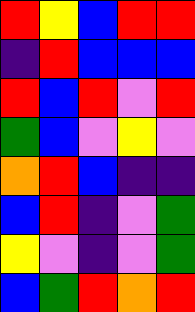[["red", "yellow", "blue", "red", "red"], ["indigo", "red", "blue", "blue", "blue"], ["red", "blue", "red", "violet", "red"], ["green", "blue", "violet", "yellow", "violet"], ["orange", "red", "blue", "indigo", "indigo"], ["blue", "red", "indigo", "violet", "green"], ["yellow", "violet", "indigo", "violet", "green"], ["blue", "green", "red", "orange", "red"]]